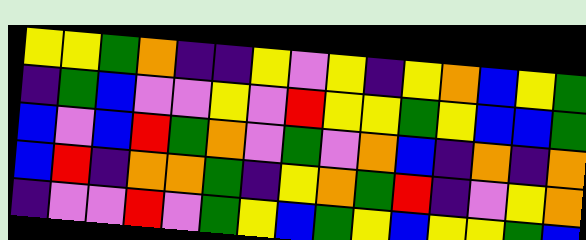[["yellow", "yellow", "green", "orange", "indigo", "indigo", "yellow", "violet", "yellow", "indigo", "yellow", "orange", "blue", "yellow", "green"], ["indigo", "green", "blue", "violet", "violet", "yellow", "violet", "red", "yellow", "yellow", "green", "yellow", "blue", "blue", "green"], ["blue", "violet", "blue", "red", "green", "orange", "violet", "green", "violet", "orange", "blue", "indigo", "orange", "indigo", "orange"], ["blue", "red", "indigo", "orange", "orange", "green", "indigo", "yellow", "orange", "green", "red", "indigo", "violet", "yellow", "orange"], ["indigo", "violet", "violet", "red", "violet", "green", "yellow", "blue", "green", "yellow", "blue", "yellow", "yellow", "green", "blue"]]